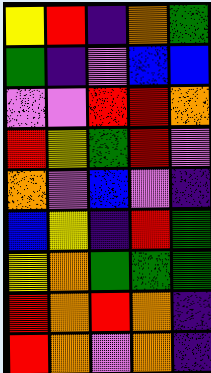[["yellow", "red", "indigo", "orange", "green"], ["green", "indigo", "violet", "blue", "blue"], ["violet", "violet", "red", "red", "orange"], ["red", "yellow", "green", "red", "violet"], ["orange", "violet", "blue", "violet", "indigo"], ["blue", "yellow", "indigo", "red", "green"], ["yellow", "orange", "green", "green", "green"], ["red", "orange", "red", "orange", "indigo"], ["red", "orange", "violet", "orange", "indigo"]]